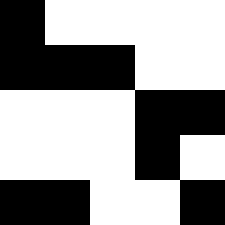[["black", "white", "white", "white", "white"], ["black", "black", "black", "white", "white"], ["white", "white", "white", "black", "black"], ["white", "white", "white", "black", "white"], ["black", "black", "white", "white", "black"]]